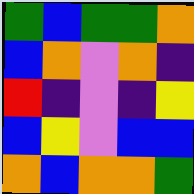[["green", "blue", "green", "green", "orange"], ["blue", "orange", "violet", "orange", "indigo"], ["red", "indigo", "violet", "indigo", "yellow"], ["blue", "yellow", "violet", "blue", "blue"], ["orange", "blue", "orange", "orange", "green"]]